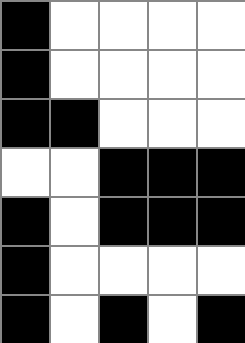[["black", "white", "white", "white", "white"], ["black", "white", "white", "white", "white"], ["black", "black", "white", "white", "white"], ["white", "white", "black", "black", "black"], ["black", "white", "black", "black", "black"], ["black", "white", "white", "white", "white"], ["black", "white", "black", "white", "black"]]